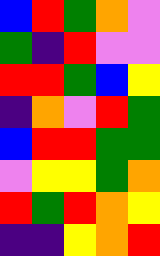[["blue", "red", "green", "orange", "violet"], ["green", "indigo", "red", "violet", "violet"], ["red", "red", "green", "blue", "yellow"], ["indigo", "orange", "violet", "red", "green"], ["blue", "red", "red", "green", "green"], ["violet", "yellow", "yellow", "green", "orange"], ["red", "green", "red", "orange", "yellow"], ["indigo", "indigo", "yellow", "orange", "red"]]